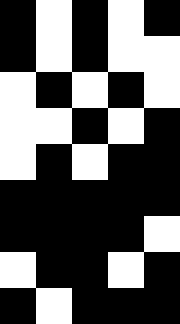[["black", "white", "black", "white", "black"], ["black", "white", "black", "white", "white"], ["white", "black", "white", "black", "white"], ["white", "white", "black", "white", "black"], ["white", "black", "white", "black", "black"], ["black", "black", "black", "black", "black"], ["black", "black", "black", "black", "white"], ["white", "black", "black", "white", "black"], ["black", "white", "black", "black", "black"]]